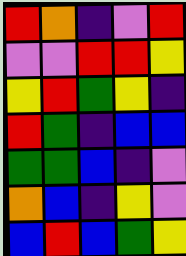[["red", "orange", "indigo", "violet", "red"], ["violet", "violet", "red", "red", "yellow"], ["yellow", "red", "green", "yellow", "indigo"], ["red", "green", "indigo", "blue", "blue"], ["green", "green", "blue", "indigo", "violet"], ["orange", "blue", "indigo", "yellow", "violet"], ["blue", "red", "blue", "green", "yellow"]]